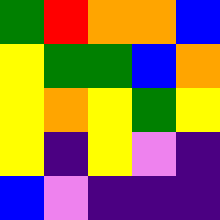[["green", "red", "orange", "orange", "blue"], ["yellow", "green", "green", "blue", "orange"], ["yellow", "orange", "yellow", "green", "yellow"], ["yellow", "indigo", "yellow", "violet", "indigo"], ["blue", "violet", "indigo", "indigo", "indigo"]]